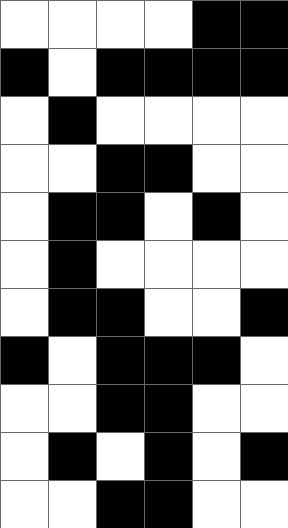[["white", "white", "white", "white", "black", "black"], ["black", "white", "black", "black", "black", "black"], ["white", "black", "white", "white", "white", "white"], ["white", "white", "black", "black", "white", "white"], ["white", "black", "black", "white", "black", "white"], ["white", "black", "white", "white", "white", "white"], ["white", "black", "black", "white", "white", "black"], ["black", "white", "black", "black", "black", "white"], ["white", "white", "black", "black", "white", "white"], ["white", "black", "white", "black", "white", "black"], ["white", "white", "black", "black", "white", "white"]]